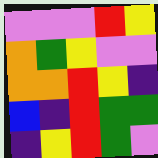[["violet", "violet", "violet", "red", "yellow"], ["orange", "green", "yellow", "violet", "violet"], ["orange", "orange", "red", "yellow", "indigo"], ["blue", "indigo", "red", "green", "green"], ["indigo", "yellow", "red", "green", "violet"]]